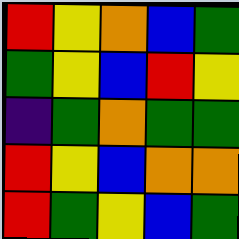[["red", "yellow", "orange", "blue", "green"], ["green", "yellow", "blue", "red", "yellow"], ["indigo", "green", "orange", "green", "green"], ["red", "yellow", "blue", "orange", "orange"], ["red", "green", "yellow", "blue", "green"]]